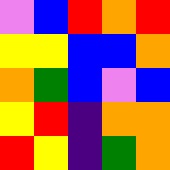[["violet", "blue", "red", "orange", "red"], ["yellow", "yellow", "blue", "blue", "orange"], ["orange", "green", "blue", "violet", "blue"], ["yellow", "red", "indigo", "orange", "orange"], ["red", "yellow", "indigo", "green", "orange"]]